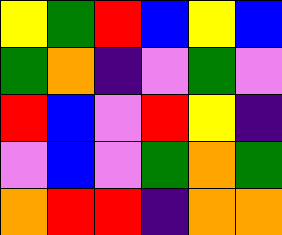[["yellow", "green", "red", "blue", "yellow", "blue"], ["green", "orange", "indigo", "violet", "green", "violet"], ["red", "blue", "violet", "red", "yellow", "indigo"], ["violet", "blue", "violet", "green", "orange", "green"], ["orange", "red", "red", "indigo", "orange", "orange"]]